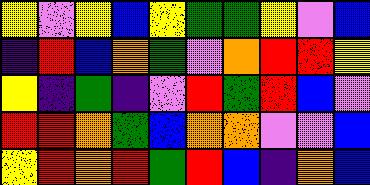[["yellow", "violet", "yellow", "blue", "yellow", "green", "green", "yellow", "violet", "blue"], ["indigo", "red", "blue", "orange", "green", "violet", "orange", "red", "red", "yellow"], ["yellow", "indigo", "green", "indigo", "violet", "red", "green", "red", "blue", "violet"], ["red", "red", "orange", "green", "blue", "orange", "orange", "violet", "violet", "blue"], ["yellow", "red", "orange", "red", "green", "red", "blue", "indigo", "orange", "blue"]]